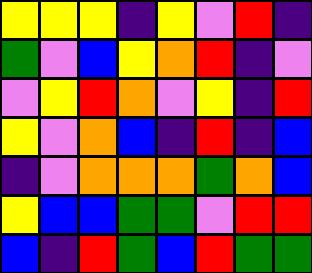[["yellow", "yellow", "yellow", "indigo", "yellow", "violet", "red", "indigo"], ["green", "violet", "blue", "yellow", "orange", "red", "indigo", "violet"], ["violet", "yellow", "red", "orange", "violet", "yellow", "indigo", "red"], ["yellow", "violet", "orange", "blue", "indigo", "red", "indigo", "blue"], ["indigo", "violet", "orange", "orange", "orange", "green", "orange", "blue"], ["yellow", "blue", "blue", "green", "green", "violet", "red", "red"], ["blue", "indigo", "red", "green", "blue", "red", "green", "green"]]